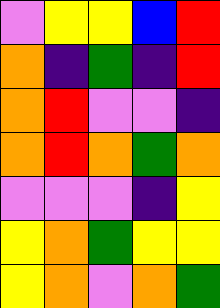[["violet", "yellow", "yellow", "blue", "red"], ["orange", "indigo", "green", "indigo", "red"], ["orange", "red", "violet", "violet", "indigo"], ["orange", "red", "orange", "green", "orange"], ["violet", "violet", "violet", "indigo", "yellow"], ["yellow", "orange", "green", "yellow", "yellow"], ["yellow", "orange", "violet", "orange", "green"]]